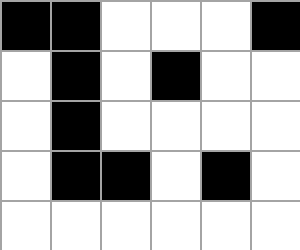[["black", "black", "white", "white", "white", "black"], ["white", "black", "white", "black", "white", "white"], ["white", "black", "white", "white", "white", "white"], ["white", "black", "black", "white", "black", "white"], ["white", "white", "white", "white", "white", "white"]]